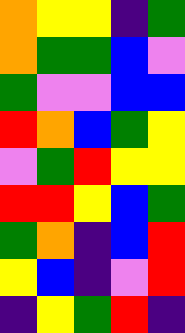[["orange", "yellow", "yellow", "indigo", "green"], ["orange", "green", "green", "blue", "violet"], ["green", "violet", "violet", "blue", "blue"], ["red", "orange", "blue", "green", "yellow"], ["violet", "green", "red", "yellow", "yellow"], ["red", "red", "yellow", "blue", "green"], ["green", "orange", "indigo", "blue", "red"], ["yellow", "blue", "indigo", "violet", "red"], ["indigo", "yellow", "green", "red", "indigo"]]